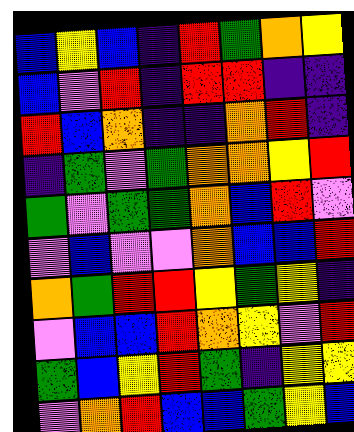[["blue", "yellow", "blue", "indigo", "red", "green", "orange", "yellow"], ["blue", "violet", "red", "indigo", "red", "red", "indigo", "indigo"], ["red", "blue", "orange", "indigo", "indigo", "orange", "red", "indigo"], ["indigo", "green", "violet", "green", "orange", "orange", "yellow", "red"], ["green", "violet", "green", "green", "orange", "blue", "red", "violet"], ["violet", "blue", "violet", "violet", "orange", "blue", "blue", "red"], ["orange", "green", "red", "red", "yellow", "green", "yellow", "indigo"], ["violet", "blue", "blue", "red", "orange", "yellow", "violet", "red"], ["green", "blue", "yellow", "red", "green", "indigo", "yellow", "yellow"], ["violet", "orange", "red", "blue", "blue", "green", "yellow", "blue"]]